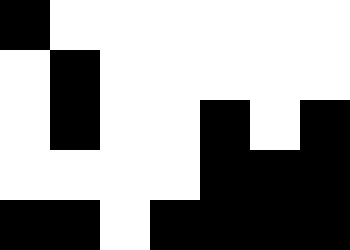[["black", "white", "white", "white", "white", "white", "white"], ["white", "black", "white", "white", "white", "white", "white"], ["white", "black", "white", "white", "black", "white", "black"], ["white", "white", "white", "white", "black", "black", "black"], ["black", "black", "white", "black", "black", "black", "black"]]